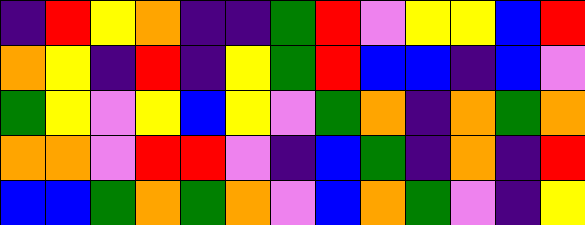[["indigo", "red", "yellow", "orange", "indigo", "indigo", "green", "red", "violet", "yellow", "yellow", "blue", "red"], ["orange", "yellow", "indigo", "red", "indigo", "yellow", "green", "red", "blue", "blue", "indigo", "blue", "violet"], ["green", "yellow", "violet", "yellow", "blue", "yellow", "violet", "green", "orange", "indigo", "orange", "green", "orange"], ["orange", "orange", "violet", "red", "red", "violet", "indigo", "blue", "green", "indigo", "orange", "indigo", "red"], ["blue", "blue", "green", "orange", "green", "orange", "violet", "blue", "orange", "green", "violet", "indigo", "yellow"]]